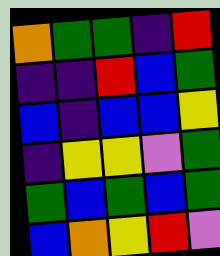[["orange", "green", "green", "indigo", "red"], ["indigo", "indigo", "red", "blue", "green"], ["blue", "indigo", "blue", "blue", "yellow"], ["indigo", "yellow", "yellow", "violet", "green"], ["green", "blue", "green", "blue", "green"], ["blue", "orange", "yellow", "red", "violet"]]